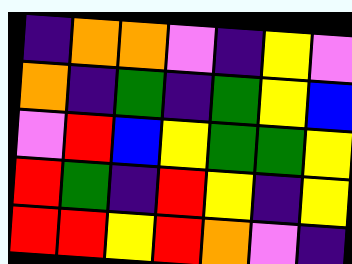[["indigo", "orange", "orange", "violet", "indigo", "yellow", "violet"], ["orange", "indigo", "green", "indigo", "green", "yellow", "blue"], ["violet", "red", "blue", "yellow", "green", "green", "yellow"], ["red", "green", "indigo", "red", "yellow", "indigo", "yellow"], ["red", "red", "yellow", "red", "orange", "violet", "indigo"]]